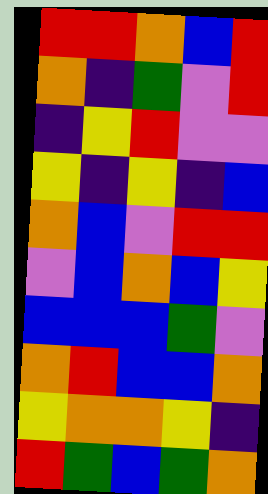[["red", "red", "orange", "blue", "red"], ["orange", "indigo", "green", "violet", "red"], ["indigo", "yellow", "red", "violet", "violet"], ["yellow", "indigo", "yellow", "indigo", "blue"], ["orange", "blue", "violet", "red", "red"], ["violet", "blue", "orange", "blue", "yellow"], ["blue", "blue", "blue", "green", "violet"], ["orange", "red", "blue", "blue", "orange"], ["yellow", "orange", "orange", "yellow", "indigo"], ["red", "green", "blue", "green", "orange"]]